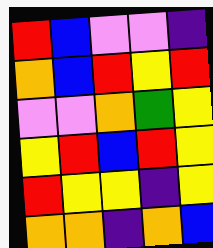[["red", "blue", "violet", "violet", "indigo"], ["orange", "blue", "red", "yellow", "red"], ["violet", "violet", "orange", "green", "yellow"], ["yellow", "red", "blue", "red", "yellow"], ["red", "yellow", "yellow", "indigo", "yellow"], ["orange", "orange", "indigo", "orange", "blue"]]